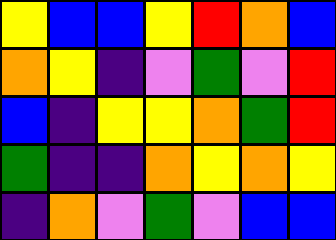[["yellow", "blue", "blue", "yellow", "red", "orange", "blue"], ["orange", "yellow", "indigo", "violet", "green", "violet", "red"], ["blue", "indigo", "yellow", "yellow", "orange", "green", "red"], ["green", "indigo", "indigo", "orange", "yellow", "orange", "yellow"], ["indigo", "orange", "violet", "green", "violet", "blue", "blue"]]